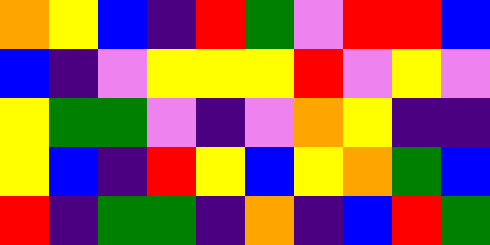[["orange", "yellow", "blue", "indigo", "red", "green", "violet", "red", "red", "blue"], ["blue", "indigo", "violet", "yellow", "yellow", "yellow", "red", "violet", "yellow", "violet"], ["yellow", "green", "green", "violet", "indigo", "violet", "orange", "yellow", "indigo", "indigo"], ["yellow", "blue", "indigo", "red", "yellow", "blue", "yellow", "orange", "green", "blue"], ["red", "indigo", "green", "green", "indigo", "orange", "indigo", "blue", "red", "green"]]